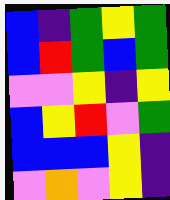[["blue", "indigo", "green", "yellow", "green"], ["blue", "red", "green", "blue", "green"], ["violet", "violet", "yellow", "indigo", "yellow"], ["blue", "yellow", "red", "violet", "green"], ["blue", "blue", "blue", "yellow", "indigo"], ["violet", "orange", "violet", "yellow", "indigo"]]